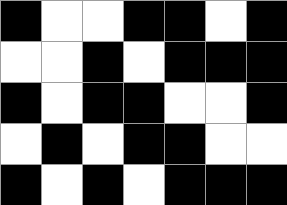[["black", "white", "white", "black", "black", "white", "black"], ["white", "white", "black", "white", "black", "black", "black"], ["black", "white", "black", "black", "white", "white", "black"], ["white", "black", "white", "black", "black", "white", "white"], ["black", "white", "black", "white", "black", "black", "black"]]